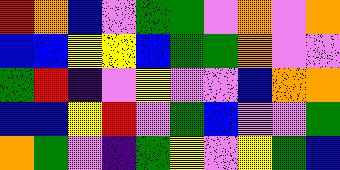[["red", "orange", "blue", "violet", "green", "green", "violet", "orange", "violet", "orange"], ["blue", "blue", "yellow", "yellow", "blue", "green", "green", "orange", "violet", "violet"], ["green", "red", "indigo", "violet", "yellow", "violet", "violet", "blue", "orange", "orange"], ["blue", "blue", "yellow", "red", "violet", "green", "blue", "violet", "violet", "green"], ["orange", "green", "violet", "indigo", "green", "yellow", "violet", "yellow", "green", "blue"]]